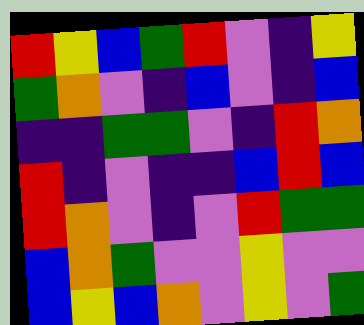[["red", "yellow", "blue", "green", "red", "violet", "indigo", "yellow"], ["green", "orange", "violet", "indigo", "blue", "violet", "indigo", "blue"], ["indigo", "indigo", "green", "green", "violet", "indigo", "red", "orange"], ["red", "indigo", "violet", "indigo", "indigo", "blue", "red", "blue"], ["red", "orange", "violet", "indigo", "violet", "red", "green", "green"], ["blue", "orange", "green", "violet", "violet", "yellow", "violet", "violet"], ["blue", "yellow", "blue", "orange", "violet", "yellow", "violet", "green"]]